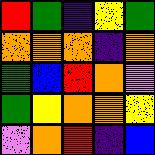[["red", "green", "indigo", "yellow", "green"], ["orange", "orange", "orange", "indigo", "orange"], ["green", "blue", "red", "orange", "violet"], ["green", "yellow", "orange", "orange", "yellow"], ["violet", "orange", "red", "indigo", "blue"]]